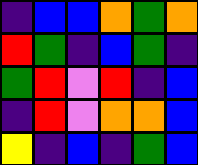[["indigo", "blue", "blue", "orange", "green", "orange"], ["red", "green", "indigo", "blue", "green", "indigo"], ["green", "red", "violet", "red", "indigo", "blue"], ["indigo", "red", "violet", "orange", "orange", "blue"], ["yellow", "indigo", "blue", "indigo", "green", "blue"]]